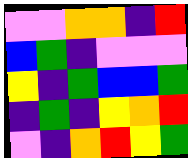[["violet", "violet", "orange", "orange", "indigo", "red"], ["blue", "green", "indigo", "violet", "violet", "violet"], ["yellow", "indigo", "green", "blue", "blue", "green"], ["indigo", "green", "indigo", "yellow", "orange", "red"], ["violet", "indigo", "orange", "red", "yellow", "green"]]